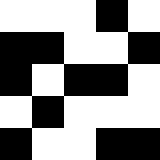[["white", "white", "white", "black", "white"], ["black", "black", "white", "white", "black"], ["black", "white", "black", "black", "white"], ["white", "black", "white", "white", "white"], ["black", "white", "white", "black", "black"]]